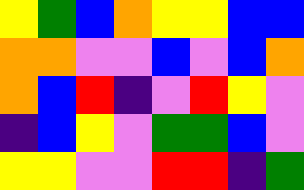[["yellow", "green", "blue", "orange", "yellow", "yellow", "blue", "blue"], ["orange", "orange", "violet", "violet", "blue", "violet", "blue", "orange"], ["orange", "blue", "red", "indigo", "violet", "red", "yellow", "violet"], ["indigo", "blue", "yellow", "violet", "green", "green", "blue", "violet"], ["yellow", "yellow", "violet", "violet", "red", "red", "indigo", "green"]]